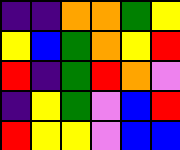[["indigo", "indigo", "orange", "orange", "green", "yellow"], ["yellow", "blue", "green", "orange", "yellow", "red"], ["red", "indigo", "green", "red", "orange", "violet"], ["indigo", "yellow", "green", "violet", "blue", "red"], ["red", "yellow", "yellow", "violet", "blue", "blue"]]